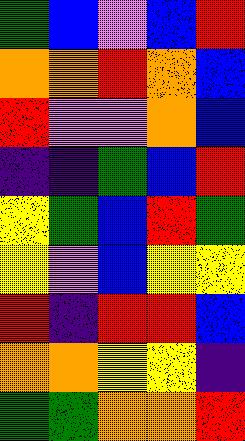[["green", "blue", "violet", "blue", "red"], ["orange", "orange", "red", "orange", "blue"], ["red", "violet", "violet", "orange", "blue"], ["indigo", "indigo", "green", "blue", "red"], ["yellow", "green", "blue", "red", "green"], ["yellow", "violet", "blue", "yellow", "yellow"], ["red", "indigo", "red", "red", "blue"], ["orange", "orange", "yellow", "yellow", "indigo"], ["green", "green", "orange", "orange", "red"]]